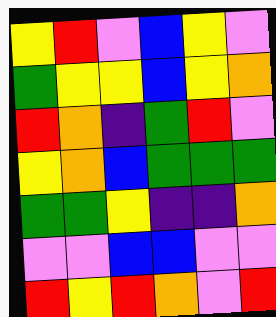[["yellow", "red", "violet", "blue", "yellow", "violet"], ["green", "yellow", "yellow", "blue", "yellow", "orange"], ["red", "orange", "indigo", "green", "red", "violet"], ["yellow", "orange", "blue", "green", "green", "green"], ["green", "green", "yellow", "indigo", "indigo", "orange"], ["violet", "violet", "blue", "blue", "violet", "violet"], ["red", "yellow", "red", "orange", "violet", "red"]]